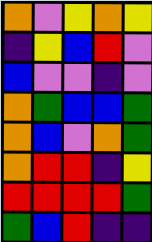[["orange", "violet", "yellow", "orange", "yellow"], ["indigo", "yellow", "blue", "red", "violet"], ["blue", "violet", "violet", "indigo", "violet"], ["orange", "green", "blue", "blue", "green"], ["orange", "blue", "violet", "orange", "green"], ["orange", "red", "red", "indigo", "yellow"], ["red", "red", "red", "red", "green"], ["green", "blue", "red", "indigo", "indigo"]]